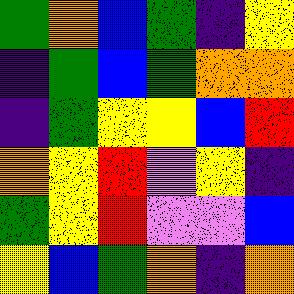[["green", "orange", "blue", "green", "indigo", "yellow"], ["indigo", "green", "blue", "green", "orange", "orange"], ["indigo", "green", "yellow", "yellow", "blue", "red"], ["orange", "yellow", "red", "violet", "yellow", "indigo"], ["green", "yellow", "red", "violet", "violet", "blue"], ["yellow", "blue", "green", "orange", "indigo", "orange"]]